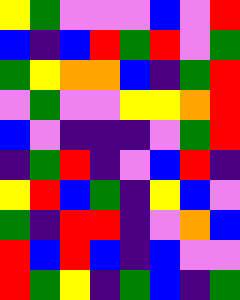[["yellow", "green", "violet", "violet", "violet", "blue", "violet", "red"], ["blue", "indigo", "blue", "red", "green", "red", "violet", "green"], ["green", "yellow", "orange", "orange", "blue", "indigo", "green", "red"], ["violet", "green", "violet", "violet", "yellow", "yellow", "orange", "red"], ["blue", "violet", "indigo", "indigo", "indigo", "violet", "green", "red"], ["indigo", "green", "red", "indigo", "violet", "blue", "red", "indigo"], ["yellow", "red", "blue", "green", "indigo", "yellow", "blue", "violet"], ["green", "indigo", "red", "red", "indigo", "violet", "orange", "blue"], ["red", "blue", "red", "blue", "indigo", "blue", "violet", "violet"], ["red", "green", "yellow", "indigo", "green", "blue", "indigo", "green"]]